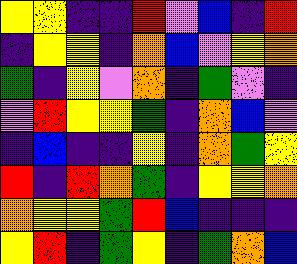[["yellow", "yellow", "indigo", "indigo", "red", "violet", "blue", "indigo", "red"], ["indigo", "yellow", "yellow", "indigo", "orange", "blue", "violet", "yellow", "orange"], ["green", "indigo", "yellow", "violet", "orange", "indigo", "green", "violet", "indigo"], ["violet", "red", "yellow", "yellow", "green", "indigo", "orange", "blue", "violet"], ["indigo", "blue", "indigo", "indigo", "yellow", "indigo", "orange", "green", "yellow"], ["red", "indigo", "red", "orange", "green", "indigo", "yellow", "yellow", "orange"], ["orange", "yellow", "yellow", "green", "red", "blue", "indigo", "indigo", "indigo"], ["yellow", "red", "indigo", "green", "yellow", "indigo", "green", "orange", "blue"]]